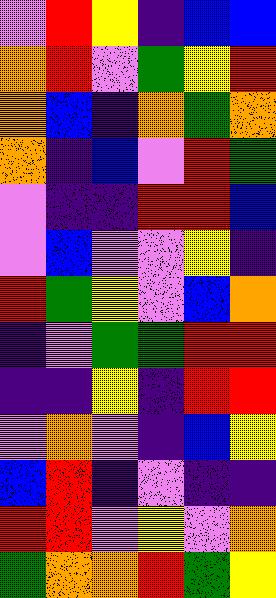[["violet", "red", "yellow", "indigo", "blue", "blue"], ["orange", "red", "violet", "green", "yellow", "red"], ["orange", "blue", "indigo", "orange", "green", "orange"], ["orange", "indigo", "blue", "violet", "red", "green"], ["violet", "indigo", "indigo", "red", "red", "blue"], ["violet", "blue", "violet", "violet", "yellow", "indigo"], ["red", "green", "yellow", "violet", "blue", "orange"], ["indigo", "violet", "green", "green", "red", "red"], ["indigo", "indigo", "yellow", "indigo", "red", "red"], ["violet", "orange", "violet", "indigo", "blue", "yellow"], ["blue", "red", "indigo", "violet", "indigo", "indigo"], ["red", "red", "violet", "yellow", "violet", "orange"], ["green", "orange", "orange", "red", "green", "yellow"]]